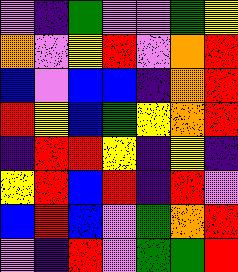[["violet", "indigo", "green", "violet", "violet", "green", "yellow"], ["orange", "violet", "yellow", "red", "violet", "orange", "red"], ["blue", "violet", "blue", "blue", "indigo", "orange", "red"], ["red", "yellow", "blue", "green", "yellow", "orange", "red"], ["indigo", "red", "red", "yellow", "indigo", "yellow", "indigo"], ["yellow", "red", "blue", "red", "indigo", "red", "violet"], ["blue", "red", "blue", "violet", "green", "orange", "red"], ["violet", "indigo", "red", "violet", "green", "green", "red"]]